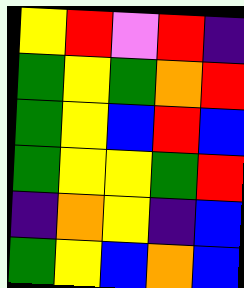[["yellow", "red", "violet", "red", "indigo"], ["green", "yellow", "green", "orange", "red"], ["green", "yellow", "blue", "red", "blue"], ["green", "yellow", "yellow", "green", "red"], ["indigo", "orange", "yellow", "indigo", "blue"], ["green", "yellow", "blue", "orange", "blue"]]